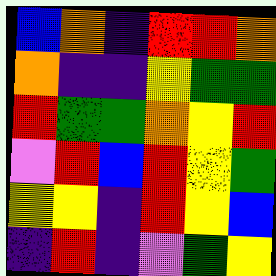[["blue", "orange", "indigo", "red", "red", "orange"], ["orange", "indigo", "indigo", "yellow", "green", "green"], ["red", "green", "green", "orange", "yellow", "red"], ["violet", "red", "blue", "red", "yellow", "green"], ["yellow", "yellow", "indigo", "red", "yellow", "blue"], ["indigo", "red", "indigo", "violet", "green", "yellow"]]